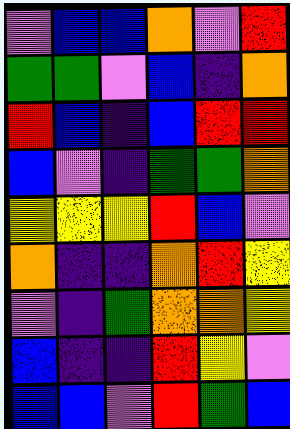[["violet", "blue", "blue", "orange", "violet", "red"], ["green", "green", "violet", "blue", "indigo", "orange"], ["red", "blue", "indigo", "blue", "red", "red"], ["blue", "violet", "indigo", "green", "green", "orange"], ["yellow", "yellow", "yellow", "red", "blue", "violet"], ["orange", "indigo", "indigo", "orange", "red", "yellow"], ["violet", "indigo", "green", "orange", "orange", "yellow"], ["blue", "indigo", "indigo", "red", "yellow", "violet"], ["blue", "blue", "violet", "red", "green", "blue"]]